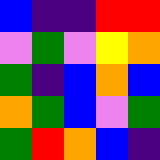[["blue", "indigo", "indigo", "red", "red"], ["violet", "green", "violet", "yellow", "orange"], ["green", "indigo", "blue", "orange", "blue"], ["orange", "green", "blue", "violet", "green"], ["green", "red", "orange", "blue", "indigo"]]